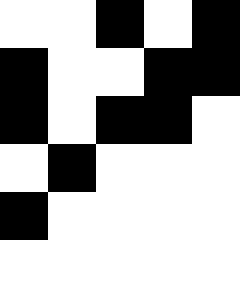[["white", "white", "black", "white", "black"], ["black", "white", "white", "black", "black"], ["black", "white", "black", "black", "white"], ["white", "black", "white", "white", "white"], ["black", "white", "white", "white", "white"], ["white", "white", "white", "white", "white"]]